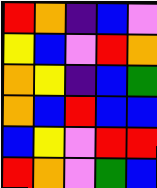[["red", "orange", "indigo", "blue", "violet"], ["yellow", "blue", "violet", "red", "orange"], ["orange", "yellow", "indigo", "blue", "green"], ["orange", "blue", "red", "blue", "blue"], ["blue", "yellow", "violet", "red", "red"], ["red", "orange", "violet", "green", "blue"]]